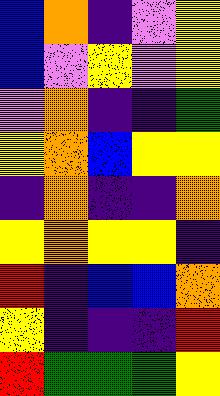[["blue", "orange", "indigo", "violet", "yellow"], ["blue", "violet", "yellow", "violet", "yellow"], ["violet", "orange", "indigo", "indigo", "green"], ["yellow", "orange", "blue", "yellow", "yellow"], ["indigo", "orange", "indigo", "indigo", "orange"], ["yellow", "orange", "yellow", "yellow", "indigo"], ["red", "indigo", "blue", "blue", "orange"], ["yellow", "indigo", "indigo", "indigo", "red"], ["red", "green", "green", "green", "yellow"]]